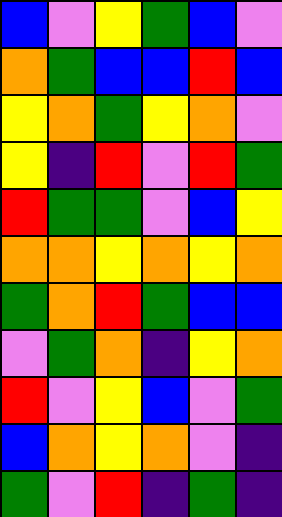[["blue", "violet", "yellow", "green", "blue", "violet"], ["orange", "green", "blue", "blue", "red", "blue"], ["yellow", "orange", "green", "yellow", "orange", "violet"], ["yellow", "indigo", "red", "violet", "red", "green"], ["red", "green", "green", "violet", "blue", "yellow"], ["orange", "orange", "yellow", "orange", "yellow", "orange"], ["green", "orange", "red", "green", "blue", "blue"], ["violet", "green", "orange", "indigo", "yellow", "orange"], ["red", "violet", "yellow", "blue", "violet", "green"], ["blue", "orange", "yellow", "orange", "violet", "indigo"], ["green", "violet", "red", "indigo", "green", "indigo"]]